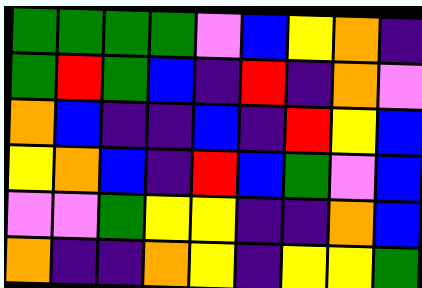[["green", "green", "green", "green", "violet", "blue", "yellow", "orange", "indigo"], ["green", "red", "green", "blue", "indigo", "red", "indigo", "orange", "violet"], ["orange", "blue", "indigo", "indigo", "blue", "indigo", "red", "yellow", "blue"], ["yellow", "orange", "blue", "indigo", "red", "blue", "green", "violet", "blue"], ["violet", "violet", "green", "yellow", "yellow", "indigo", "indigo", "orange", "blue"], ["orange", "indigo", "indigo", "orange", "yellow", "indigo", "yellow", "yellow", "green"]]